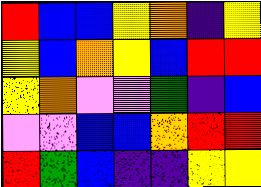[["red", "blue", "blue", "yellow", "orange", "indigo", "yellow"], ["yellow", "blue", "orange", "yellow", "blue", "red", "red"], ["yellow", "orange", "violet", "violet", "green", "indigo", "blue"], ["violet", "violet", "blue", "blue", "orange", "red", "red"], ["red", "green", "blue", "indigo", "indigo", "yellow", "yellow"]]